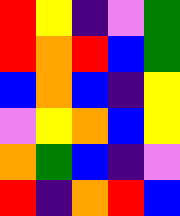[["red", "yellow", "indigo", "violet", "green"], ["red", "orange", "red", "blue", "green"], ["blue", "orange", "blue", "indigo", "yellow"], ["violet", "yellow", "orange", "blue", "yellow"], ["orange", "green", "blue", "indigo", "violet"], ["red", "indigo", "orange", "red", "blue"]]